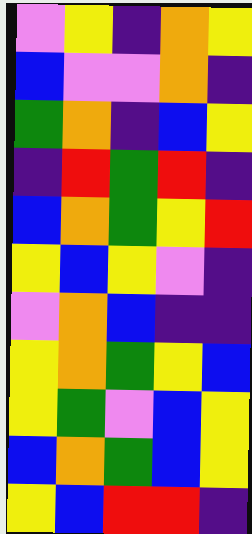[["violet", "yellow", "indigo", "orange", "yellow"], ["blue", "violet", "violet", "orange", "indigo"], ["green", "orange", "indigo", "blue", "yellow"], ["indigo", "red", "green", "red", "indigo"], ["blue", "orange", "green", "yellow", "red"], ["yellow", "blue", "yellow", "violet", "indigo"], ["violet", "orange", "blue", "indigo", "indigo"], ["yellow", "orange", "green", "yellow", "blue"], ["yellow", "green", "violet", "blue", "yellow"], ["blue", "orange", "green", "blue", "yellow"], ["yellow", "blue", "red", "red", "indigo"]]